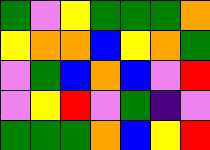[["green", "violet", "yellow", "green", "green", "green", "orange"], ["yellow", "orange", "orange", "blue", "yellow", "orange", "green"], ["violet", "green", "blue", "orange", "blue", "violet", "red"], ["violet", "yellow", "red", "violet", "green", "indigo", "violet"], ["green", "green", "green", "orange", "blue", "yellow", "red"]]